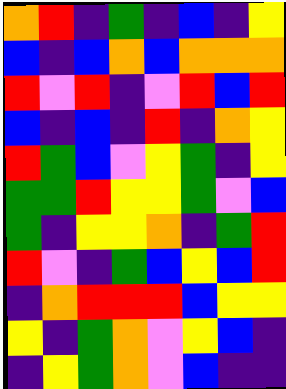[["orange", "red", "indigo", "green", "indigo", "blue", "indigo", "yellow"], ["blue", "indigo", "blue", "orange", "blue", "orange", "orange", "orange"], ["red", "violet", "red", "indigo", "violet", "red", "blue", "red"], ["blue", "indigo", "blue", "indigo", "red", "indigo", "orange", "yellow"], ["red", "green", "blue", "violet", "yellow", "green", "indigo", "yellow"], ["green", "green", "red", "yellow", "yellow", "green", "violet", "blue"], ["green", "indigo", "yellow", "yellow", "orange", "indigo", "green", "red"], ["red", "violet", "indigo", "green", "blue", "yellow", "blue", "red"], ["indigo", "orange", "red", "red", "red", "blue", "yellow", "yellow"], ["yellow", "indigo", "green", "orange", "violet", "yellow", "blue", "indigo"], ["indigo", "yellow", "green", "orange", "violet", "blue", "indigo", "indigo"]]